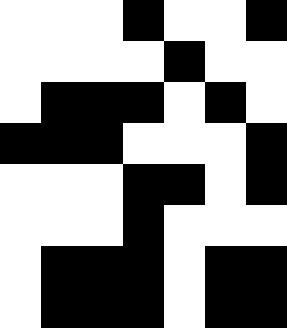[["white", "white", "white", "black", "white", "white", "black"], ["white", "white", "white", "white", "black", "white", "white"], ["white", "black", "black", "black", "white", "black", "white"], ["black", "black", "black", "white", "white", "white", "black"], ["white", "white", "white", "black", "black", "white", "black"], ["white", "white", "white", "black", "white", "white", "white"], ["white", "black", "black", "black", "white", "black", "black"], ["white", "black", "black", "black", "white", "black", "black"]]